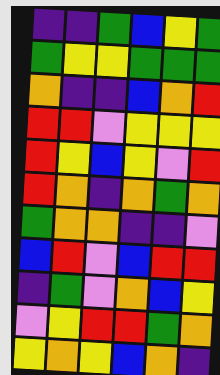[["indigo", "indigo", "green", "blue", "yellow", "green"], ["green", "yellow", "yellow", "green", "green", "green"], ["orange", "indigo", "indigo", "blue", "orange", "red"], ["red", "red", "violet", "yellow", "yellow", "yellow"], ["red", "yellow", "blue", "yellow", "violet", "red"], ["red", "orange", "indigo", "orange", "green", "orange"], ["green", "orange", "orange", "indigo", "indigo", "violet"], ["blue", "red", "violet", "blue", "red", "red"], ["indigo", "green", "violet", "orange", "blue", "yellow"], ["violet", "yellow", "red", "red", "green", "orange"], ["yellow", "orange", "yellow", "blue", "orange", "indigo"]]